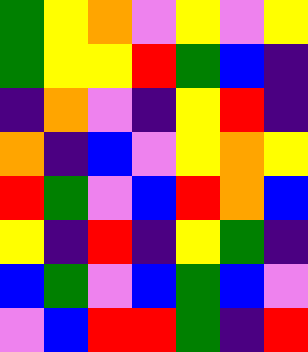[["green", "yellow", "orange", "violet", "yellow", "violet", "yellow"], ["green", "yellow", "yellow", "red", "green", "blue", "indigo"], ["indigo", "orange", "violet", "indigo", "yellow", "red", "indigo"], ["orange", "indigo", "blue", "violet", "yellow", "orange", "yellow"], ["red", "green", "violet", "blue", "red", "orange", "blue"], ["yellow", "indigo", "red", "indigo", "yellow", "green", "indigo"], ["blue", "green", "violet", "blue", "green", "blue", "violet"], ["violet", "blue", "red", "red", "green", "indigo", "red"]]